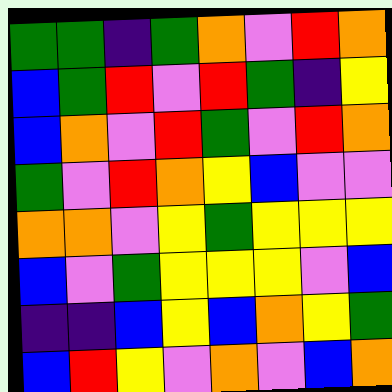[["green", "green", "indigo", "green", "orange", "violet", "red", "orange"], ["blue", "green", "red", "violet", "red", "green", "indigo", "yellow"], ["blue", "orange", "violet", "red", "green", "violet", "red", "orange"], ["green", "violet", "red", "orange", "yellow", "blue", "violet", "violet"], ["orange", "orange", "violet", "yellow", "green", "yellow", "yellow", "yellow"], ["blue", "violet", "green", "yellow", "yellow", "yellow", "violet", "blue"], ["indigo", "indigo", "blue", "yellow", "blue", "orange", "yellow", "green"], ["blue", "red", "yellow", "violet", "orange", "violet", "blue", "orange"]]